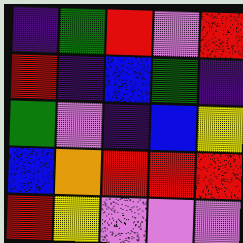[["indigo", "green", "red", "violet", "red"], ["red", "indigo", "blue", "green", "indigo"], ["green", "violet", "indigo", "blue", "yellow"], ["blue", "orange", "red", "red", "red"], ["red", "yellow", "violet", "violet", "violet"]]